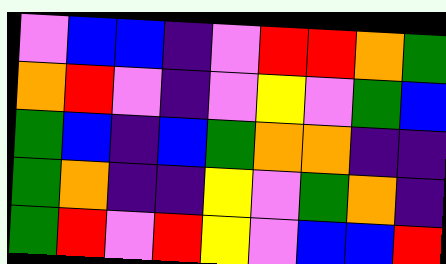[["violet", "blue", "blue", "indigo", "violet", "red", "red", "orange", "green"], ["orange", "red", "violet", "indigo", "violet", "yellow", "violet", "green", "blue"], ["green", "blue", "indigo", "blue", "green", "orange", "orange", "indigo", "indigo"], ["green", "orange", "indigo", "indigo", "yellow", "violet", "green", "orange", "indigo"], ["green", "red", "violet", "red", "yellow", "violet", "blue", "blue", "red"]]